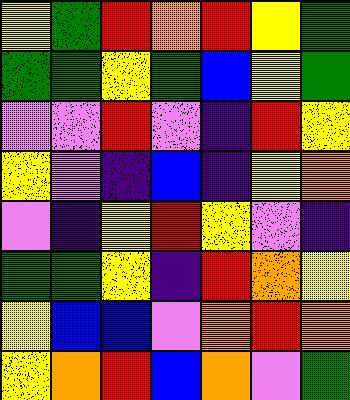[["yellow", "green", "red", "orange", "red", "yellow", "green"], ["green", "green", "yellow", "green", "blue", "yellow", "green"], ["violet", "violet", "red", "violet", "indigo", "red", "yellow"], ["yellow", "violet", "indigo", "blue", "indigo", "yellow", "orange"], ["violet", "indigo", "yellow", "red", "yellow", "violet", "indigo"], ["green", "green", "yellow", "indigo", "red", "orange", "yellow"], ["yellow", "blue", "blue", "violet", "orange", "red", "orange"], ["yellow", "orange", "red", "blue", "orange", "violet", "green"]]